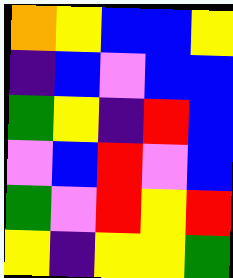[["orange", "yellow", "blue", "blue", "yellow"], ["indigo", "blue", "violet", "blue", "blue"], ["green", "yellow", "indigo", "red", "blue"], ["violet", "blue", "red", "violet", "blue"], ["green", "violet", "red", "yellow", "red"], ["yellow", "indigo", "yellow", "yellow", "green"]]